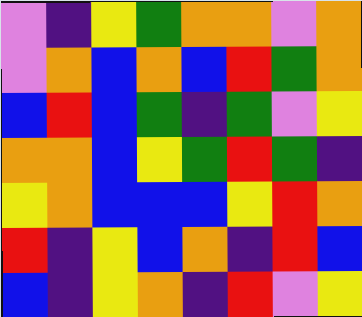[["violet", "indigo", "yellow", "green", "orange", "orange", "violet", "orange"], ["violet", "orange", "blue", "orange", "blue", "red", "green", "orange"], ["blue", "red", "blue", "green", "indigo", "green", "violet", "yellow"], ["orange", "orange", "blue", "yellow", "green", "red", "green", "indigo"], ["yellow", "orange", "blue", "blue", "blue", "yellow", "red", "orange"], ["red", "indigo", "yellow", "blue", "orange", "indigo", "red", "blue"], ["blue", "indigo", "yellow", "orange", "indigo", "red", "violet", "yellow"]]